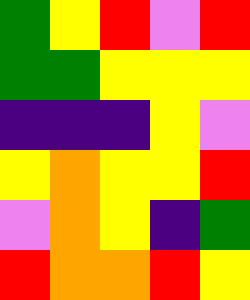[["green", "yellow", "red", "violet", "red"], ["green", "green", "yellow", "yellow", "yellow"], ["indigo", "indigo", "indigo", "yellow", "violet"], ["yellow", "orange", "yellow", "yellow", "red"], ["violet", "orange", "yellow", "indigo", "green"], ["red", "orange", "orange", "red", "yellow"]]